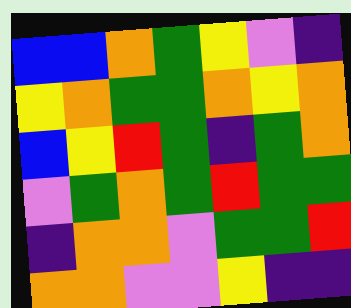[["blue", "blue", "orange", "green", "yellow", "violet", "indigo"], ["yellow", "orange", "green", "green", "orange", "yellow", "orange"], ["blue", "yellow", "red", "green", "indigo", "green", "orange"], ["violet", "green", "orange", "green", "red", "green", "green"], ["indigo", "orange", "orange", "violet", "green", "green", "red"], ["orange", "orange", "violet", "violet", "yellow", "indigo", "indigo"]]